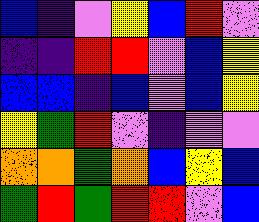[["blue", "indigo", "violet", "yellow", "blue", "red", "violet"], ["indigo", "indigo", "red", "red", "violet", "blue", "yellow"], ["blue", "blue", "indigo", "blue", "violet", "blue", "yellow"], ["yellow", "green", "red", "violet", "indigo", "violet", "violet"], ["orange", "orange", "green", "orange", "blue", "yellow", "blue"], ["green", "red", "green", "red", "red", "violet", "blue"]]